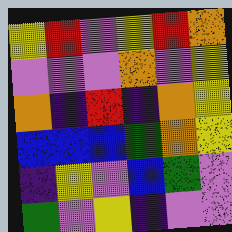[["yellow", "red", "violet", "yellow", "red", "orange"], ["violet", "violet", "violet", "orange", "violet", "yellow"], ["orange", "indigo", "red", "indigo", "orange", "yellow"], ["blue", "blue", "blue", "green", "orange", "yellow"], ["indigo", "yellow", "violet", "blue", "green", "violet"], ["green", "violet", "yellow", "indigo", "violet", "violet"]]